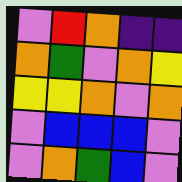[["violet", "red", "orange", "indigo", "indigo"], ["orange", "green", "violet", "orange", "yellow"], ["yellow", "yellow", "orange", "violet", "orange"], ["violet", "blue", "blue", "blue", "violet"], ["violet", "orange", "green", "blue", "violet"]]